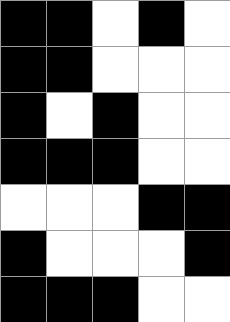[["black", "black", "white", "black", "white"], ["black", "black", "white", "white", "white"], ["black", "white", "black", "white", "white"], ["black", "black", "black", "white", "white"], ["white", "white", "white", "black", "black"], ["black", "white", "white", "white", "black"], ["black", "black", "black", "white", "white"]]